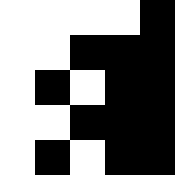[["white", "white", "white", "white", "black"], ["white", "white", "black", "black", "black"], ["white", "black", "white", "black", "black"], ["white", "white", "black", "black", "black"], ["white", "black", "white", "black", "black"]]